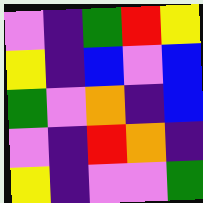[["violet", "indigo", "green", "red", "yellow"], ["yellow", "indigo", "blue", "violet", "blue"], ["green", "violet", "orange", "indigo", "blue"], ["violet", "indigo", "red", "orange", "indigo"], ["yellow", "indigo", "violet", "violet", "green"]]